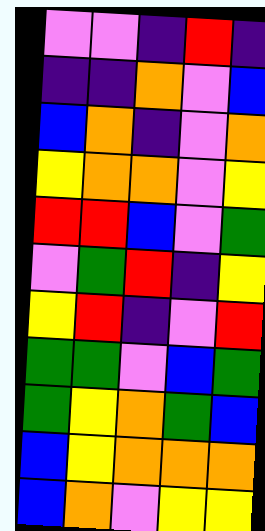[["violet", "violet", "indigo", "red", "indigo"], ["indigo", "indigo", "orange", "violet", "blue"], ["blue", "orange", "indigo", "violet", "orange"], ["yellow", "orange", "orange", "violet", "yellow"], ["red", "red", "blue", "violet", "green"], ["violet", "green", "red", "indigo", "yellow"], ["yellow", "red", "indigo", "violet", "red"], ["green", "green", "violet", "blue", "green"], ["green", "yellow", "orange", "green", "blue"], ["blue", "yellow", "orange", "orange", "orange"], ["blue", "orange", "violet", "yellow", "yellow"]]